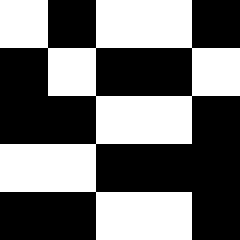[["white", "black", "white", "white", "black"], ["black", "white", "black", "black", "white"], ["black", "black", "white", "white", "black"], ["white", "white", "black", "black", "black"], ["black", "black", "white", "white", "black"]]